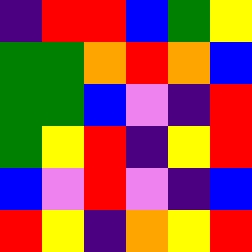[["indigo", "red", "red", "blue", "green", "yellow"], ["green", "green", "orange", "red", "orange", "blue"], ["green", "green", "blue", "violet", "indigo", "red"], ["green", "yellow", "red", "indigo", "yellow", "red"], ["blue", "violet", "red", "violet", "indigo", "blue"], ["red", "yellow", "indigo", "orange", "yellow", "red"]]